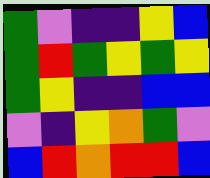[["green", "violet", "indigo", "indigo", "yellow", "blue"], ["green", "red", "green", "yellow", "green", "yellow"], ["green", "yellow", "indigo", "indigo", "blue", "blue"], ["violet", "indigo", "yellow", "orange", "green", "violet"], ["blue", "red", "orange", "red", "red", "blue"]]